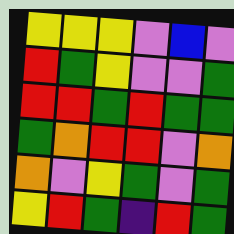[["yellow", "yellow", "yellow", "violet", "blue", "violet"], ["red", "green", "yellow", "violet", "violet", "green"], ["red", "red", "green", "red", "green", "green"], ["green", "orange", "red", "red", "violet", "orange"], ["orange", "violet", "yellow", "green", "violet", "green"], ["yellow", "red", "green", "indigo", "red", "green"]]